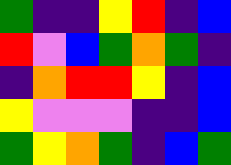[["green", "indigo", "indigo", "yellow", "red", "indigo", "blue"], ["red", "violet", "blue", "green", "orange", "green", "indigo"], ["indigo", "orange", "red", "red", "yellow", "indigo", "blue"], ["yellow", "violet", "violet", "violet", "indigo", "indigo", "blue"], ["green", "yellow", "orange", "green", "indigo", "blue", "green"]]